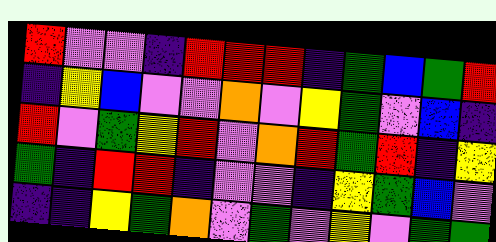[["red", "violet", "violet", "indigo", "red", "red", "red", "indigo", "green", "blue", "green", "red"], ["indigo", "yellow", "blue", "violet", "violet", "orange", "violet", "yellow", "green", "violet", "blue", "indigo"], ["red", "violet", "green", "yellow", "red", "violet", "orange", "red", "green", "red", "indigo", "yellow"], ["green", "indigo", "red", "red", "indigo", "violet", "violet", "indigo", "yellow", "green", "blue", "violet"], ["indigo", "indigo", "yellow", "green", "orange", "violet", "green", "violet", "yellow", "violet", "green", "green"]]